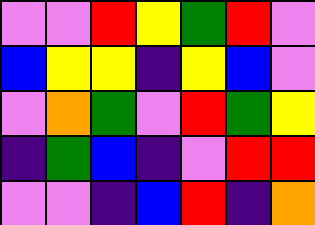[["violet", "violet", "red", "yellow", "green", "red", "violet"], ["blue", "yellow", "yellow", "indigo", "yellow", "blue", "violet"], ["violet", "orange", "green", "violet", "red", "green", "yellow"], ["indigo", "green", "blue", "indigo", "violet", "red", "red"], ["violet", "violet", "indigo", "blue", "red", "indigo", "orange"]]